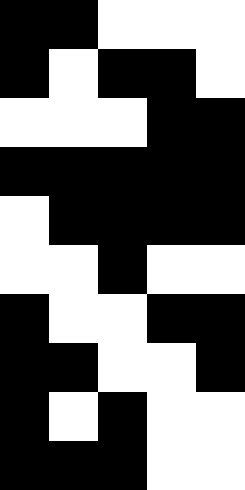[["black", "black", "white", "white", "white"], ["black", "white", "black", "black", "white"], ["white", "white", "white", "black", "black"], ["black", "black", "black", "black", "black"], ["white", "black", "black", "black", "black"], ["white", "white", "black", "white", "white"], ["black", "white", "white", "black", "black"], ["black", "black", "white", "white", "black"], ["black", "white", "black", "white", "white"], ["black", "black", "black", "white", "white"]]